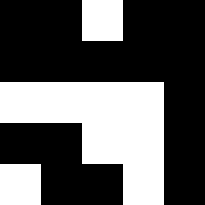[["black", "black", "white", "black", "black"], ["black", "black", "black", "black", "black"], ["white", "white", "white", "white", "black"], ["black", "black", "white", "white", "black"], ["white", "black", "black", "white", "black"]]